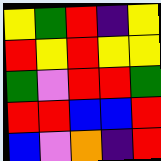[["yellow", "green", "red", "indigo", "yellow"], ["red", "yellow", "red", "yellow", "yellow"], ["green", "violet", "red", "red", "green"], ["red", "red", "blue", "blue", "red"], ["blue", "violet", "orange", "indigo", "red"]]